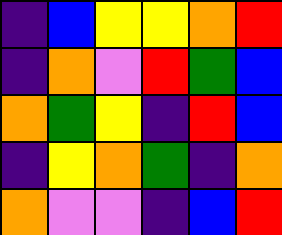[["indigo", "blue", "yellow", "yellow", "orange", "red"], ["indigo", "orange", "violet", "red", "green", "blue"], ["orange", "green", "yellow", "indigo", "red", "blue"], ["indigo", "yellow", "orange", "green", "indigo", "orange"], ["orange", "violet", "violet", "indigo", "blue", "red"]]